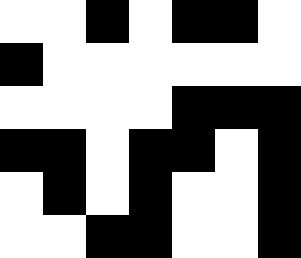[["white", "white", "black", "white", "black", "black", "white"], ["black", "white", "white", "white", "white", "white", "white"], ["white", "white", "white", "white", "black", "black", "black"], ["black", "black", "white", "black", "black", "white", "black"], ["white", "black", "white", "black", "white", "white", "black"], ["white", "white", "black", "black", "white", "white", "black"]]